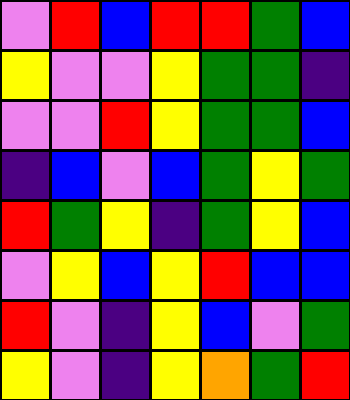[["violet", "red", "blue", "red", "red", "green", "blue"], ["yellow", "violet", "violet", "yellow", "green", "green", "indigo"], ["violet", "violet", "red", "yellow", "green", "green", "blue"], ["indigo", "blue", "violet", "blue", "green", "yellow", "green"], ["red", "green", "yellow", "indigo", "green", "yellow", "blue"], ["violet", "yellow", "blue", "yellow", "red", "blue", "blue"], ["red", "violet", "indigo", "yellow", "blue", "violet", "green"], ["yellow", "violet", "indigo", "yellow", "orange", "green", "red"]]